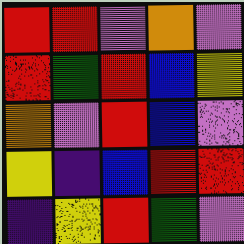[["red", "red", "violet", "orange", "violet"], ["red", "green", "red", "blue", "yellow"], ["orange", "violet", "red", "blue", "violet"], ["yellow", "indigo", "blue", "red", "red"], ["indigo", "yellow", "red", "green", "violet"]]